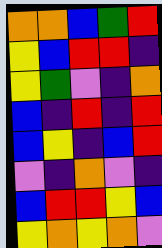[["orange", "orange", "blue", "green", "red"], ["yellow", "blue", "red", "red", "indigo"], ["yellow", "green", "violet", "indigo", "orange"], ["blue", "indigo", "red", "indigo", "red"], ["blue", "yellow", "indigo", "blue", "red"], ["violet", "indigo", "orange", "violet", "indigo"], ["blue", "red", "red", "yellow", "blue"], ["yellow", "orange", "yellow", "orange", "violet"]]